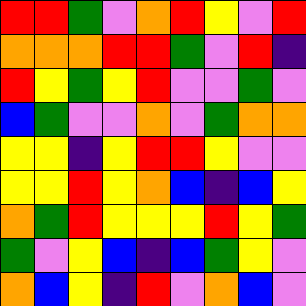[["red", "red", "green", "violet", "orange", "red", "yellow", "violet", "red"], ["orange", "orange", "orange", "red", "red", "green", "violet", "red", "indigo"], ["red", "yellow", "green", "yellow", "red", "violet", "violet", "green", "violet"], ["blue", "green", "violet", "violet", "orange", "violet", "green", "orange", "orange"], ["yellow", "yellow", "indigo", "yellow", "red", "red", "yellow", "violet", "violet"], ["yellow", "yellow", "red", "yellow", "orange", "blue", "indigo", "blue", "yellow"], ["orange", "green", "red", "yellow", "yellow", "yellow", "red", "yellow", "green"], ["green", "violet", "yellow", "blue", "indigo", "blue", "green", "yellow", "violet"], ["orange", "blue", "yellow", "indigo", "red", "violet", "orange", "blue", "violet"]]